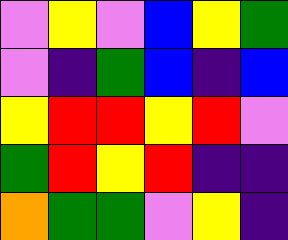[["violet", "yellow", "violet", "blue", "yellow", "green"], ["violet", "indigo", "green", "blue", "indigo", "blue"], ["yellow", "red", "red", "yellow", "red", "violet"], ["green", "red", "yellow", "red", "indigo", "indigo"], ["orange", "green", "green", "violet", "yellow", "indigo"]]